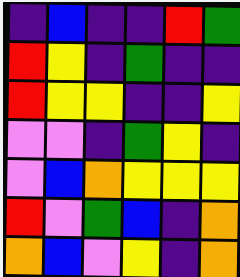[["indigo", "blue", "indigo", "indigo", "red", "green"], ["red", "yellow", "indigo", "green", "indigo", "indigo"], ["red", "yellow", "yellow", "indigo", "indigo", "yellow"], ["violet", "violet", "indigo", "green", "yellow", "indigo"], ["violet", "blue", "orange", "yellow", "yellow", "yellow"], ["red", "violet", "green", "blue", "indigo", "orange"], ["orange", "blue", "violet", "yellow", "indigo", "orange"]]